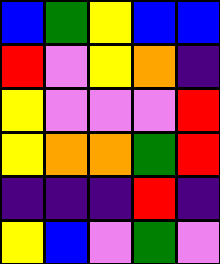[["blue", "green", "yellow", "blue", "blue"], ["red", "violet", "yellow", "orange", "indigo"], ["yellow", "violet", "violet", "violet", "red"], ["yellow", "orange", "orange", "green", "red"], ["indigo", "indigo", "indigo", "red", "indigo"], ["yellow", "blue", "violet", "green", "violet"]]